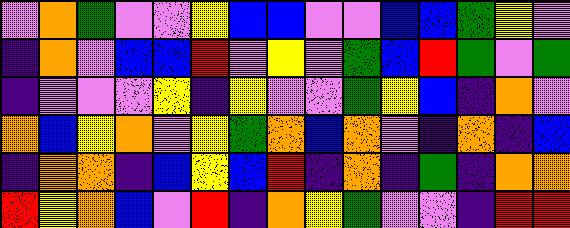[["violet", "orange", "green", "violet", "violet", "yellow", "blue", "blue", "violet", "violet", "blue", "blue", "green", "yellow", "violet"], ["indigo", "orange", "violet", "blue", "blue", "red", "violet", "yellow", "violet", "green", "blue", "red", "green", "violet", "green"], ["indigo", "violet", "violet", "violet", "yellow", "indigo", "yellow", "violet", "violet", "green", "yellow", "blue", "indigo", "orange", "violet"], ["orange", "blue", "yellow", "orange", "violet", "yellow", "green", "orange", "blue", "orange", "violet", "indigo", "orange", "indigo", "blue"], ["indigo", "orange", "orange", "indigo", "blue", "yellow", "blue", "red", "indigo", "orange", "indigo", "green", "indigo", "orange", "orange"], ["red", "yellow", "orange", "blue", "violet", "red", "indigo", "orange", "yellow", "green", "violet", "violet", "indigo", "red", "red"]]